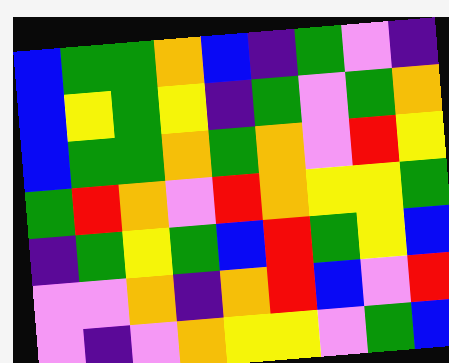[["blue", "green", "green", "orange", "blue", "indigo", "green", "violet", "indigo"], ["blue", "yellow", "green", "yellow", "indigo", "green", "violet", "green", "orange"], ["blue", "green", "green", "orange", "green", "orange", "violet", "red", "yellow"], ["green", "red", "orange", "violet", "red", "orange", "yellow", "yellow", "green"], ["indigo", "green", "yellow", "green", "blue", "red", "green", "yellow", "blue"], ["violet", "violet", "orange", "indigo", "orange", "red", "blue", "violet", "red"], ["violet", "indigo", "violet", "orange", "yellow", "yellow", "violet", "green", "blue"]]